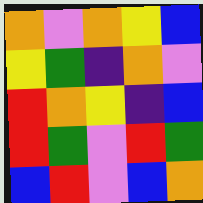[["orange", "violet", "orange", "yellow", "blue"], ["yellow", "green", "indigo", "orange", "violet"], ["red", "orange", "yellow", "indigo", "blue"], ["red", "green", "violet", "red", "green"], ["blue", "red", "violet", "blue", "orange"]]